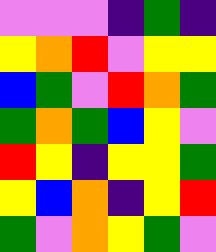[["violet", "violet", "violet", "indigo", "green", "indigo"], ["yellow", "orange", "red", "violet", "yellow", "yellow"], ["blue", "green", "violet", "red", "orange", "green"], ["green", "orange", "green", "blue", "yellow", "violet"], ["red", "yellow", "indigo", "yellow", "yellow", "green"], ["yellow", "blue", "orange", "indigo", "yellow", "red"], ["green", "violet", "orange", "yellow", "green", "violet"]]